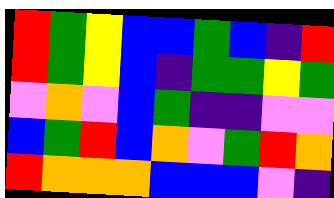[["red", "green", "yellow", "blue", "blue", "green", "blue", "indigo", "red"], ["red", "green", "yellow", "blue", "indigo", "green", "green", "yellow", "green"], ["violet", "orange", "violet", "blue", "green", "indigo", "indigo", "violet", "violet"], ["blue", "green", "red", "blue", "orange", "violet", "green", "red", "orange"], ["red", "orange", "orange", "orange", "blue", "blue", "blue", "violet", "indigo"]]